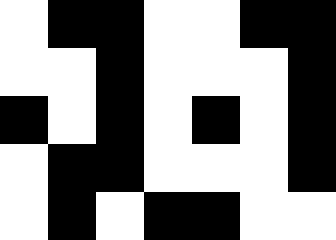[["white", "black", "black", "white", "white", "black", "black"], ["white", "white", "black", "white", "white", "white", "black"], ["black", "white", "black", "white", "black", "white", "black"], ["white", "black", "black", "white", "white", "white", "black"], ["white", "black", "white", "black", "black", "white", "white"]]